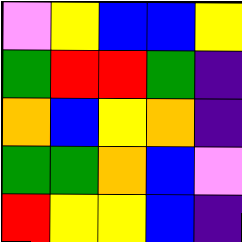[["violet", "yellow", "blue", "blue", "yellow"], ["green", "red", "red", "green", "indigo"], ["orange", "blue", "yellow", "orange", "indigo"], ["green", "green", "orange", "blue", "violet"], ["red", "yellow", "yellow", "blue", "indigo"]]